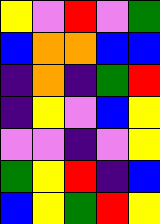[["yellow", "violet", "red", "violet", "green"], ["blue", "orange", "orange", "blue", "blue"], ["indigo", "orange", "indigo", "green", "red"], ["indigo", "yellow", "violet", "blue", "yellow"], ["violet", "violet", "indigo", "violet", "yellow"], ["green", "yellow", "red", "indigo", "blue"], ["blue", "yellow", "green", "red", "yellow"]]